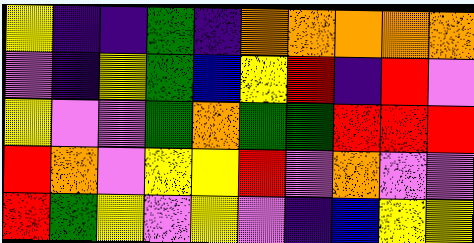[["yellow", "indigo", "indigo", "green", "indigo", "orange", "orange", "orange", "orange", "orange"], ["violet", "indigo", "yellow", "green", "blue", "yellow", "red", "indigo", "red", "violet"], ["yellow", "violet", "violet", "green", "orange", "green", "green", "red", "red", "red"], ["red", "orange", "violet", "yellow", "yellow", "red", "violet", "orange", "violet", "violet"], ["red", "green", "yellow", "violet", "yellow", "violet", "indigo", "blue", "yellow", "yellow"]]